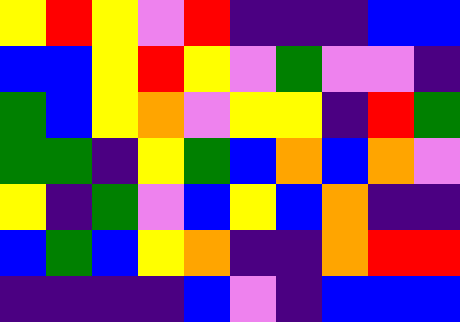[["yellow", "red", "yellow", "violet", "red", "indigo", "indigo", "indigo", "blue", "blue"], ["blue", "blue", "yellow", "red", "yellow", "violet", "green", "violet", "violet", "indigo"], ["green", "blue", "yellow", "orange", "violet", "yellow", "yellow", "indigo", "red", "green"], ["green", "green", "indigo", "yellow", "green", "blue", "orange", "blue", "orange", "violet"], ["yellow", "indigo", "green", "violet", "blue", "yellow", "blue", "orange", "indigo", "indigo"], ["blue", "green", "blue", "yellow", "orange", "indigo", "indigo", "orange", "red", "red"], ["indigo", "indigo", "indigo", "indigo", "blue", "violet", "indigo", "blue", "blue", "blue"]]